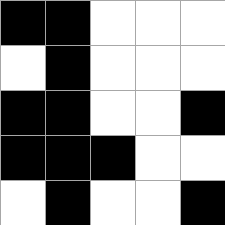[["black", "black", "white", "white", "white"], ["white", "black", "white", "white", "white"], ["black", "black", "white", "white", "black"], ["black", "black", "black", "white", "white"], ["white", "black", "white", "white", "black"]]